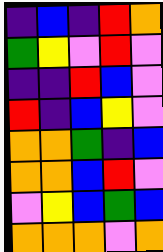[["indigo", "blue", "indigo", "red", "orange"], ["green", "yellow", "violet", "red", "violet"], ["indigo", "indigo", "red", "blue", "violet"], ["red", "indigo", "blue", "yellow", "violet"], ["orange", "orange", "green", "indigo", "blue"], ["orange", "orange", "blue", "red", "violet"], ["violet", "yellow", "blue", "green", "blue"], ["orange", "orange", "orange", "violet", "orange"]]